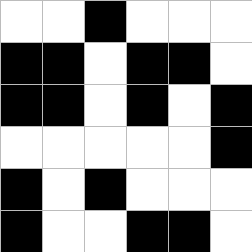[["white", "white", "black", "white", "white", "white"], ["black", "black", "white", "black", "black", "white"], ["black", "black", "white", "black", "white", "black"], ["white", "white", "white", "white", "white", "black"], ["black", "white", "black", "white", "white", "white"], ["black", "white", "white", "black", "black", "white"]]